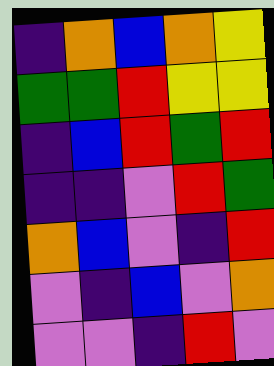[["indigo", "orange", "blue", "orange", "yellow"], ["green", "green", "red", "yellow", "yellow"], ["indigo", "blue", "red", "green", "red"], ["indigo", "indigo", "violet", "red", "green"], ["orange", "blue", "violet", "indigo", "red"], ["violet", "indigo", "blue", "violet", "orange"], ["violet", "violet", "indigo", "red", "violet"]]